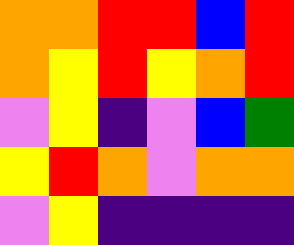[["orange", "orange", "red", "red", "blue", "red"], ["orange", "yellow", "red", "yellow", "orange", "red"], ["violet", "yellow", "indigo", "violet", "blue", "green"], ["yellow", "red", "orange", "violet", "orange", "orange"], ["violet", "yellow", "indigo", "indigo", "indigo", "indigo"]]